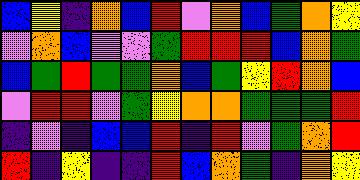[["blue", "yellow", "indigo", "orange", "blue", "red", "violet", "orange", "blue", "green", "orange", "yellow"], ["violet", "orange", "blue", "violet", "violet", "green", "red", "red", "red", "blue", "orange", "green"], ["blue", "green", "red", "green", "green", "orange", "blue", "green", "yellow", "red", "orange", "blue"], ["violet", "red", "red", "violet", "green", "yellow", "orange", "orange", "green", "green", "green", "red"], ["indigo", "violet", "indigo", "blue", "blue", "red", "indigo", "red", "violet", "green", "orange", "red"], ["red", "indigo", "yellow", "indigo", "indigo", "red", "blue", "orange", "green", "indigo", "orange", "yellow"]]